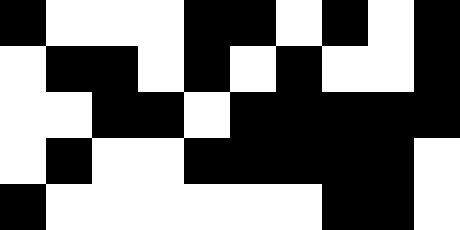[["black", "white", "white", "white", "black", "black", "white", "black", "white", "black"], ["white", "black", "black", "white", "black", "white", "black", "white", "white", "black"], ["white", "white", "black", "black", "white", "black", "black", "black", "black", "black"], ["white", "black", "white", "white", "black", "black", "black", "black", "black", "white"], ["black", "white", "white", "white", "white", "white", "white", "black", "black", "white"]]